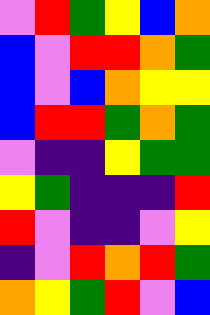[["violet", "red", "green", "yellow", "blue", "orange"], ["blue", "violet", "red", "red", "orange", "green"], ["blue", "violet", "blue", "orange", "yellow", "yellow"], ["blue", "red", "red", "green", "orange", "green"], ["violet", "indigo", "indigo", "yellow", "green", "green"], ["yellow", "green", "indigo", "indigo", "indigo", "red"], ["red", "violet", "indigo", "indigo", "violet", "yellow"], ["indigo", "violet", "red", "orange", "red", "green"], ["orange", "yellow", "green", "red", "violet", "blue"]]